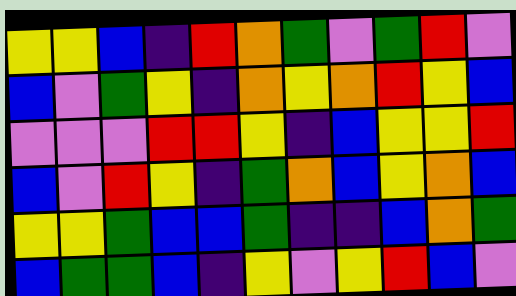[["yellow", "yellow", "blue", "indigo", "red", "orange", "green", "violet", "green", "red", "violet"], ["blue", "violet", "green", "yellow", "indigo", "orange", "yellow", "orange", "red", "yellow", "blue"], ["violet", "violet", "violet", "red", "red", "yellow", "indigo", "blue", "yellow", "yellow", "red"], ["blue", "violet", "red", "yellow", "indigo", "green", "orange", "blue", "yellow", "orange", "blue"], ["yellow", "yellow", "green", "blue", "blue", "green", "indigo", "indigo", "blue", "orange", "green"], ["blue", "green", "green", "blue", "indigo", "yellow", "violet", "yellow", "red", "blue", "violet"]]